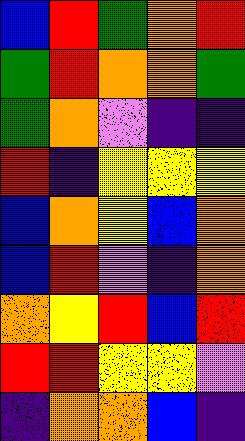[["blue", "red", "green", "orange", "red"], ["green", "red", "orange", "orange", "green"], ["green", "orange", "violet", "indigo", "indigo"], ["red", "indigo", "yellow", "yellow", "yellow"], ["blue", "orange", "yellow", "blue", "orange"], ["blue", "red", "violet", "indigo", "orange"], ["orange", "yellow", "red", "blue", "red"], ["red", "red", "yellow", "yellow", "violet"], ["indigo", "orange", "orange", "blue", "indigo"]]